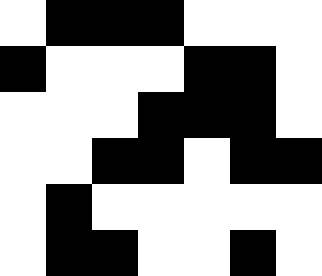[["white", "black", "black", "black", "white", "white", "white"], ["black", "white", "white", "white", "black", "black", "white"], ["white", "white", "white", "black", "black", "black", "white"], ["white", "white", "black", "black", "white", "black", "black"], ["white", "black", "white", "white", "white", "white", "white"], ["white", "black", "black", "white", "white", "black", "white"]]